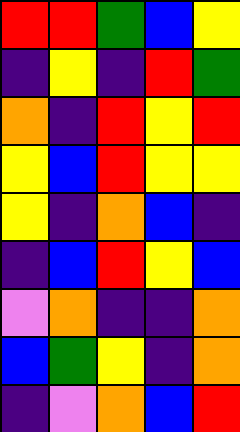[["red", "red", "green", "blue", "yellow"], ["indigo", "yellow", "indigo", "red", "green"], ["orange", "indigo", "red", "yellow", "red"], ["yellow", "blue", "red", "yellow", "yellow"], ["yellow", "indigo", "orange", "blue", "indigo"], ["indigo", "blue", "red", "yellow", "blue"], ["violet", "orange", "indigo", "indigo", "orange"], ["blue", "green", "yellow", "indigo", "orange"], ["indigo", "violet", "orange", "blue", "red"]]